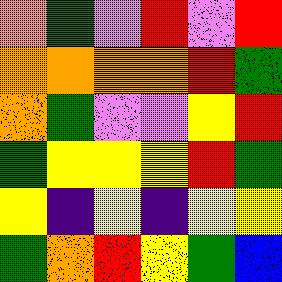[["orange", "green", "violet", "red", "violet", "red"], ["orange", "orange", "orange", "orange", "red", "green"], ["orange", "green", "violet", "violet", "yellow", "red"], ["green", "yellow", "yellow", "yellow", "red", "green"], ["yellow", "indigo", "yellow", "indigo", "yellow", "yellow"], ["green", "orange", "red", "yellow", "green", "blue"]]